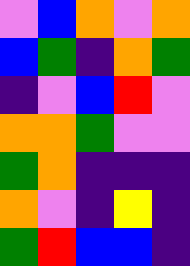[["violet", "blue", "orange", "violet", "orange"], ["blue", "green", "indigo", "orange", "green"], ["indigo", "violet", "blue", "red", "violet"], ["orange", "orange", "green", "violet", "violet"], ["green", "orange", "indigo", "indigo", "indigo"], ["orange", "violet", "indigo", "yellow", "indigo"], ["green", "red", "blue", "blue", "indigo"]]